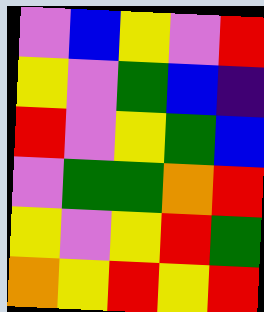[["violet", "blue", "yellow", "violet", "red"], ["yellow", "violet", "green", "blue", "indigo"], ["red", "violet", "yellow", "green", "blue"], ["violet", "green", "green", "orange", "red"], ["yellow", "violet", "yellow", "red", "green"], ["orange", "yellow", "red", "yellow", "red"]]